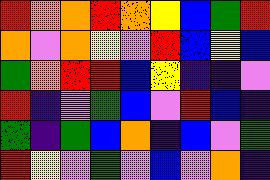[["red", "orange", "orange", "red", "orange", "yellow", "blue", "green", "red"], ["orange", "violet", "orange", "yellow", "violet", "red", "blue", "yellow", "blue"], ["green", "orange", "red", "red", "blue", "yellow", "indigo", "indigo", "violet"], ["red", "indigo", "violet", "green", "blue", "violet", "red", "blue", "indigo"], ["green", "indigo", "green", "blue", "orange", "indigo", "blue", "violet", "green"], ["red", "yellow", "violet", "green", "violet", "blue", "violet", "orange", "indigo"]]